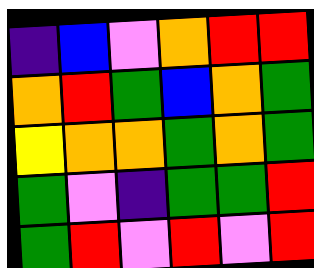[["indigo", "blue", "violet", "orange", "red", "red"], ["orange", "red", "green", "blue", "orange", "green"], ["yellow", "orange", "orange", "green", "orange", "green"], ["green", "violet", "indigo", "green", "green", "red"], ["green", "red", "violet", "red", "violet", "red"]]